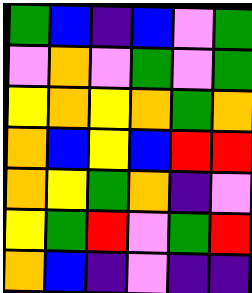[["green", "blue", "indigo", "blue", "violet", "green"], ["violet", "orange", "violet", "green", "violet", "green"], ["yellow", "orange", "yellow", "orange", "green", "orange"], ["orange", "blue", "yellow", "blue", "red", "red"], ["orange", "yellow", "green", "orange", "indigo", "violet"], ["yellow", "green", "red", "violet", "green", "red"], ["orange", "blue", "indigo", "violet", "indigo", "indigo"]]